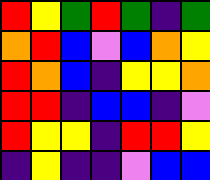[["red", "yellow", "green", "red", "green", "indigo", "green"], ["orange", "red", "blue", "violet", "blue", "orange", "yellow"], ["red", "orange", "blue", "indigo", "yellow", "yellow", "orange"], ["red", "red", "indigo", "blue", "blue", "indigo", "violet"], ["red", "yellow", "yellow", "indigo", "red", "red", "yellow"], ["indigo", "yellow", "indigo", "indigo", "violet", "blue", "blue"]]